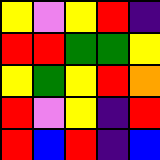[["yellow", "violet", "yellow", "red", "indigo"], ["red", "red", "green", "green", "yellow"], ["yellow", "green", "yellow", "red", "orange"], ["red", "violet", "yellow", "indigo", "red"], ["red", "blue", "red", "indigo", "blue"]]